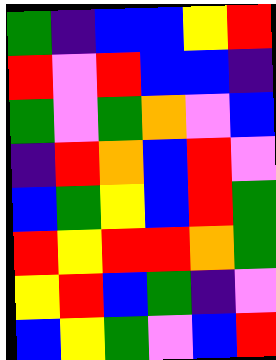[["green", "indigo", "blue", "blue", "yellow", "red"], ["red", "violet", "red", "blue", "blue", "indigo"], ["green", "violet", "green", "orange", "violet", "blue"], ["indigo", "red", "orange", "blue", "red", "violet"], ["blue", "green", "yellow", "blue", "red", "green"], ["red", "yellow", "red", "red", "orange", "green"], ["yellow", "red", "blue", "green", "indigo", "violet"], ["blue", "yellow", "green", "violet", "blue", "red"]]